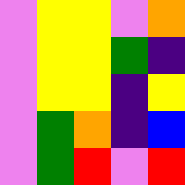[["violet", "yellow", "yellow", "violet", "orange"], ["violet", "yellow", "yellow", "green", "indigo"], ["violet", "yellow", "yellow", "indigo", "yellow"], ["violet", "green", "orange", "indigo", "blue"], ["violet", "green", "red", "violet", "red"]]